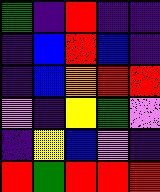[["green", "indigo", "red", "indigo", "indigo"], ["indigo", "blue", "red", "blue", "indigo"], ["indigo", "blue", "orange", "red", "red"], ["violet", "indigo", "yellow", "green", "violet"], ["indigo", "yellow", "blue", "violet", "indigo"], ["red", "green", "red", "red", "red"]]